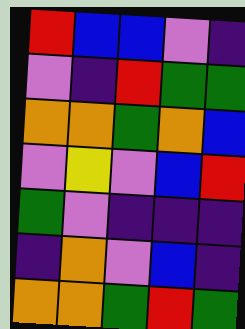[["red", "blue", "blue", "violet", "indigo"], ["violet", "indigo", "red", "green", "green"], ["orange", "orange", "green", "orange", "blue"], ["violet", "yellow", "violet", "blue", "red"], ["green", "violet", "indigo", "indigo", "indigo"], ["indigo", "orange", "violet", "blue", "indigo"], ["orange", "orange", "green", "red", "green"]]